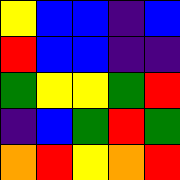[["yellow", "blue", "blue", "indigo", "blue"], ["red", "blue", "blue", "indigo", "indigo"], ["green", "yellow", "yellow", "green", "red"], ["indigo", "blue", "green", "red", "green"], ["orange", "red", "yellow", "orange", "red"]]